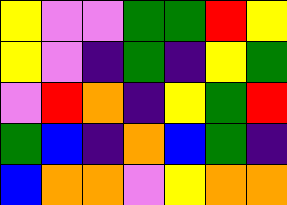[["yellow", "violet", "violet", "green", "green", "red", "yellow"], ["yellow", "violet", "indigo", "green", "indigo", "yellow", "green"], ["violet", "red", "orange", "indigo", "yellow", "green", "red"], ["green", "blue", "indigo", "orange", "blue", "green", "indigo"], ["blue", "orange", "orange", "violet", "yellow", "orange", "orange"]]